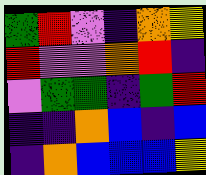[["green", "red", "violet", "indigo", "orange", "yellow"], ["red", "violet", "violet", "orange", "red", "indigo"], ["violet", "green", "green", "indigo", "green", "red"], ["indigo", "indigo", "orange", "blue", "indigo", "blue"], ["indigo", "orange", "blue", "blue", "blue", "yellow"]]